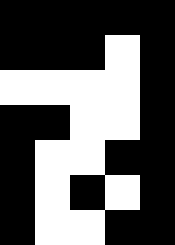[["black", "black", "black", "black", "black"], ["black", "black", "black", "white", "black"], ["white", "white", "white", "white", "black"], ["black", "black", "white", "white", "black"], ["black", "white", "white", "black", "black"], ["black", "white", "black", "white", "black"], ["black", "white", "white", "black", "black"]]